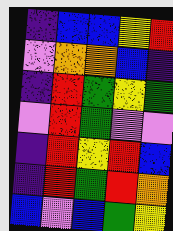[["indigo", "blue", "blue", "yellow", "red"], ["violet", "orange", "orange", "blue", "indigo"], ["indigo", "red", "green", "yellow", "green"], ["violet", "red", "green", "violet", "violet"], ["indigo", "red", "yellow", "red", "blue"], ["indigo", "red", "green", "red", "orange"], ["blue", "violet", "blue", "green", "yellow"]]